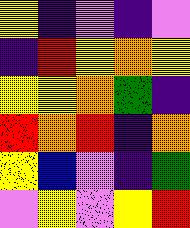[["yellow", "indigo", "violet", "indigo", "violet"], ["indigo", "red", "yellow", "orange", "yellow"], ["yellow", "yellow", "orange", "green", "indigo"], ["red", "orange", "red", "indigo", "orange"], ["yellow", "blue", "violet", "indigo", "green"], ["violet", "yellow", "violet", "yellow", "red"]]